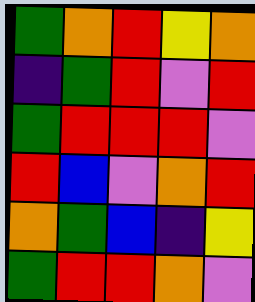[["green", "orange", "red", "yellow", "orange"], ["indigo", "green", "red", "violet", "red"], ["green", "red", "red", "red", "violet"], ["red", "blue", "violet", "orange", "red"], ["orange", "green", "blue", "indigo", "yellow"], ["green", "red", "red", "orange", "violet"]]